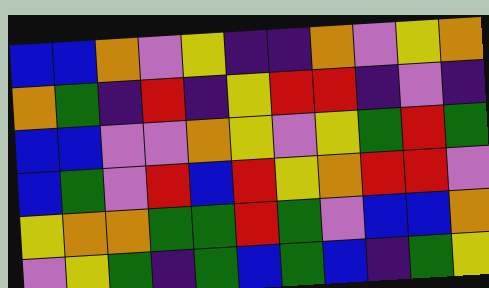[["blue", "blue", "orange", "violet", "yellow", "indigo", "indigo", "orange", "violet", "yellow", "orange"], ["orange", "green", "indigo", "red", "indigo", "yellow", "red", "red", "indigo", "violet", "indigo"], ["blue", "blue", "violet", "violet", "orange", "yellow", "violet", "yellow", "green", "red", "green"], ["blue", "green", "violet", "red", "blue", "red", "yellow", "orange", "red", "red", "violet"], ["yellow", "orange", "orange", "green", "green", "red", "green", "violet", "blue", "blue", "orange"], ["violet", "yellow", "green", "indigo", "green", "blue", "green", "blue", "indigo", "green", "yellow"]]